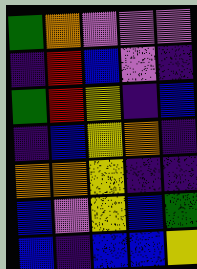[["green", "orange", "violet", "violet", "violet"], ["indigo", "red", "blue", "violet", "indigo"], ["green", "red", "yellow", "indigo", "blue"], ["indigo", "blue", "yellow", "orange", "indigo"], ["orange", "orange", "yellow", "indigo", "indigo"], ["blue", "violet", "yellow", "blue", "green"], ["blue", "indigo", "blue", "blue", "yellow"]]